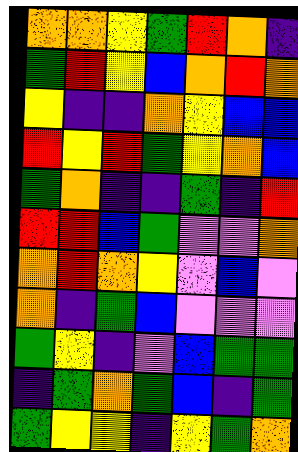[["orange", "orange", "yellow", "green", "red", "orange", "indigo"], ["green", "red", "yellow", "blue", "orange", "red", "orange"], ["yellow", "indigo", "indigo", "orange", "yellow", "blue", "blue"], ["red", "yellow", "red", "green", "yellow", "orange", "blue"], ["green", "orange", "indigo", "indigo", "green", "indigo", "red"], ["red", "red", "blue", "green", "violet", "violet", "orange"], ["orange", "red", "orange", "yellow", "violet", "blue", "violet"], ["orange", "indigo", "green", "blue", "violet", "violet", "violet"], ["green", "yellow", "indigo", "violet", "blue", "green", "green"], ["indigo", "green", "orange", "green", "blue", "indigo", "green"], ["green", "yellow", "yellow", "indigo", "yellow", "green", "orange"]]